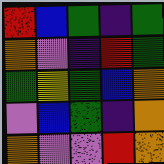[["red", "blue", "green", "indigo", "green"], ["orange", "violet", "indigo", "red", "green"], ["green", "yellow", "green", "blue", "orange"], ["violet", "blue", "green", "indigo", "orange"], ["orange", "violet", "violet", "red", "orange"]]